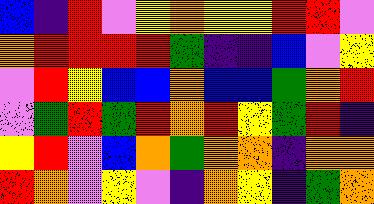[["blue", "indigo", "red", "violet", "yellow", "orange", "yellow", "yellow", "red", "red", "violet"], ["orange", "red", "red", "red", "red", "green", "indigo", "indigo", "blue", "violet", "yellow"], ["violet", "red", "yellow", "blue", "blue", "orange", "blue", "blue", "green", "orange", "red"], ["violet", "green", "red", "green", "red", "orange", "red", "yellow", "green", "red", "indigo"], ["yellow", "red", "violet", "blue", "orange", "green", "orange", "orange", "indigo", "orange", "orange"], ["red", "orange", "violet", "yellow", "violet", "indigo", "orange", "yellow", "indigo", "green", "orange"]]